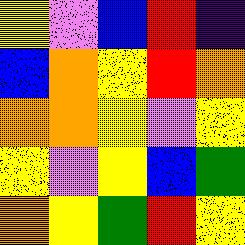[["yellow", "violet", "blue", "red", "indigo"], ["blue", "orange", "yellow", "red", "orange"], ["orange", "orange", "yellow", "violet", "yellow"], ["yellow", "violet", "yellow", "blue", "green"], ["orange", "yellow", "green", "red", "yellow"]]